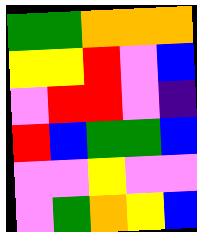[["green", "green", "orange", "orange", "orange"], ["yellow", "yellow", "red", "violet", "blue"], ["violet", "red", "red", "violet", "indigo"], ["red", "blue", "green", "green", "blue"], ["violet", "violet", "yellow", "violet", "violet"], ["violet", "green", "orange", "yellow", "blue"]]